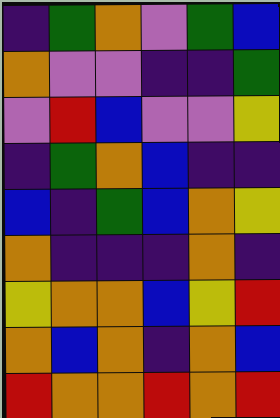[["indigo", "green", "orange", "violet", "green", "blue"], ["orange", "violet", "violet", "indigo", "indigo", "green"], ["violet", "red", "blue", "violet", "violet", "yellow"], ["indigo", "green", "orange", "blue", "indigo", "indigo"], ["blue", "indigo", "green", "blue", "orange", "yellow"], ["orange", "indigo", "indigo", "indigo", "orange", "indigo"], ["yellow", "orange", "orange", "blue", "yellow", "red"], ["orange", "blue", "orange", "indigo", "orange", "blue"], ["red", "orange", "orange", "red", "orange", "red"]]